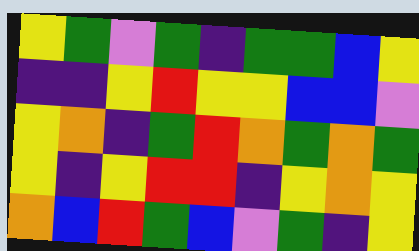[["yellow", "green", "violet", "green", "indigo", "green", "green", "blue", "yellow"], ["indigo", "indigo", "yellow", "red", "yellow", "yellow", "blue", "blue", "violet"], ["yellow", "orange", "indigo", "green", "red", "orange", "green", "orange", "green"], ["yellow", "indigo", "yellow", "red", "red", "indigo", "yellow", "orange", "yellow"], ["orange", "blue", "red", "green", "blue", "violet", "green", "indigo", "yellow"]]